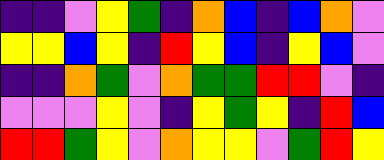[["indigo", "indigo", "violet", "yellow", "green", "indigo", "orange", "blue", "indigo", "blue", "orange", "violet"], ["yellow", "yellow", "blue", "yellow", "indigo", "red", "yellow", "blue", "indigo", "yellow", "blue", "violet"], ["indigo", "indigo", "orange", "green", "violet", "orange", "green", "green", "red", "red", "violet", "indigo"], ["violet", "violet", "violet", "yellow", "violet", "indigo", "yellow", "green", "yellow", "indigo", "red", "blue"], ["red", "red", "green", "yellow", "violet", "orange", "yellow", "yellow", "violet", "green", "red", "yellow"]]